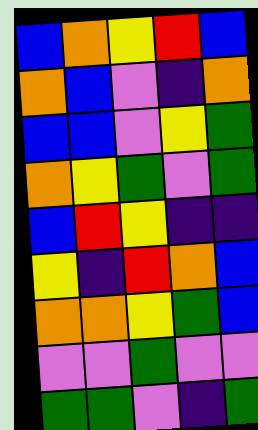[["blue", "orange", "yellow", "red", "blue"], ["orange", "blue", "violet", "indigo", "orange"], ["blue", "blue", "violet", "yellow", "green"], ["orange", "yellow", "green", "violet", "green"], ["blue", "red", "yellow", "indigo", "indigo"], ["yellow", "indigo", "red", "orange", "blue"], ["orange", "orange", "yellow", "green", "blue"], ["violet", "violet", "green", "violet", "violet"], ["green", "green", "violet", "indigo", "green"]]